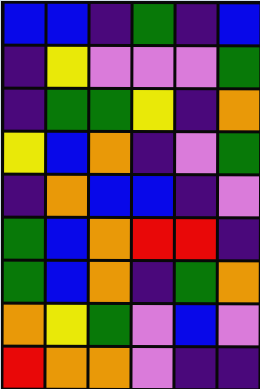[["blue", "blue", "indigo", "green", "indigo", "blue"], ["indigo", "yellow", "violet", "violet", "violet", "green"], ["indigo", "green", "green", "yellow", "indigo", "orange"], ["yellow", "blue", "orange", "indigo", "violet", "green"], ["indigo", "orange", "blue", "blue", "indigo", "violet"], ["green", "blue", "orange", "red", "red", "indigo"], ["green", "blue", "orange", "indigo", "green", "orange"], ["orange", "yellow", "green", "violet", "blue", "violet"], ["red", "orange", "orange", "violet", "indigo", "indigo"]]